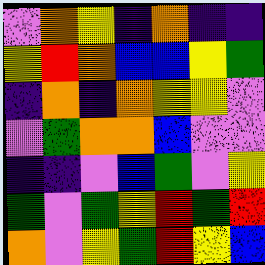[["violet", "orange", "yellow", "indigo", "orange", "indigo", "indigo"], ["yellow", "red", "orange", "blue", "blue", "yellow", "green"], ["indigo", "orange", "indigo", "orange", "yellow", "yellow", "violet"], ["violet", "green", "orange", "orange", "blue", "violet", "violet"], ["indigo", "indigo", "violet", "blue", "green", "violet", "yellow"], ["green", "violet", "green", "yellow", "red", "green", "red"], ["orange", "violet", "yellow", "green", "red", "yellow", "blue"]]